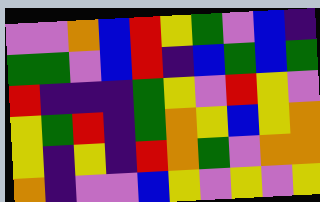[["violet", "violet", "orange", "blue", "red", "yellow", "green", "violet", "blue", "indigo"], ["green", "green", "violet", "blue", "red", "indigo", "blue", "green", "blue", "green"], ["red", "indigo", "indigo", "indigo", "green", "yellow", "violet", "red", "yellow", "violet"], ["yellow", "green", "red", "indigo", "green", "orange", "yellow", "blue", "yellow", "orange"], ["yellow", "indigo", "yellow", "indigo", "red", "orange", "green", "violet", "orange", "orange"], ["orange", "indigo", "violet", "violet", "blue", "yellow", "violet", "yellow", "violet", "yellow"]]